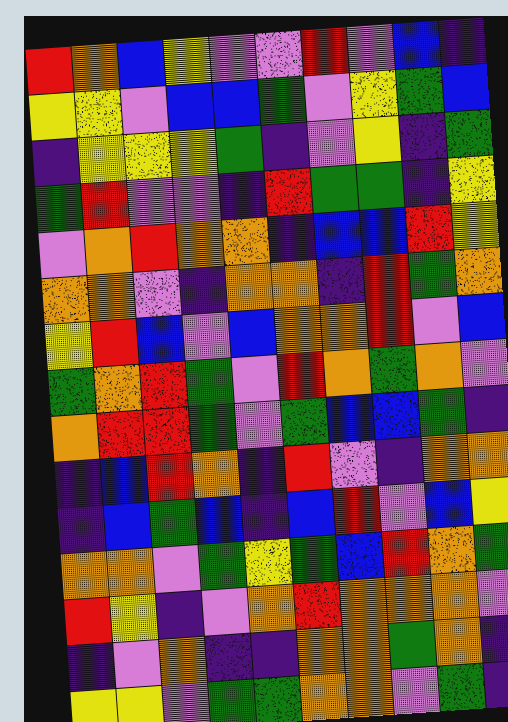[["red", "orange", "blue", "yellow", "violet", "violet", "red", "violet", "blue", "indigo"], ["yellow", "yellow", "violet", "blue", "blue", "green", "violet", "yellow", "green", "blue"], ["indigo", "yellow", "yellow", "yellow", "green", "indigo", "violet", "yellow", "indigo", "green"], ["green", "red", "violet", "violet", "indigo", "red", "green", "green", "indigo", "yellow"], ["violet", "orange", "red", "orange", "orange", "indigo", "blue", "blue", "red", "yellow"], ["orange", "orange", "violet", "indigo", "orange", "orange", "indigo", "red", "green", "orange"], ["yellow", "red", "blue", "violet", "blue", "orange", "orange", "red", "violet", "blue"], ["green", "orange", "red", "green", "violet", "red", "orange", "green", "orange", "violet"], ["orange", "red", "red", "green", "violet", "green", "blue", "blue", "green", "indigo"], ["indigo", "blue", "red", "orange", "indigo", "red", "violet", "indigo", "orange", "orange"], ["indigo", "blue", "green", "blue", "indigo", "blue", "red", "violet", "blue", "yellow"], ["orange", "orange", "violet", "green", "yellow", "green", "blue", "red", "orange", "green"], ["red", "yellow", "indigo", "violet", "orange", "red", "orange", "orange", "orange", "violet"], ["indigo", "violet", "orange", "indigo", "indigo", "orange", "orange", "green", "orange", "indigo"], ["yellow", "yellow", "violet", "green", "green", "orange", "orange", "violet", "green", "indigo"]]